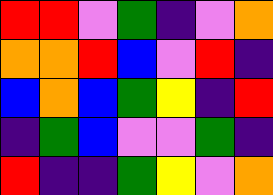[["red", "red", "violet", "green", "indigo", "violet", "orange"], ["orange", "orange", "red", "blue", "violet", "red", "indigo"], ["blue", "orange", "blue", "green", "yellow", "indigo", "red"], ["indigo", "green", "blue", "violet", "violet", "green", "indigo"], ["red", "indigo", "indigo", "green", "yellow", "violet", "orange"]]